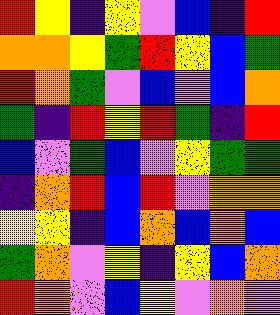[["red", "yellow", "indigo", "yellow", "violet", "blue", "indigo", "red"], ["orange", "orange", "yellow", "green", "red", "yellow", "blue", "green"], ["red", "orange", "green", "violet", "blue", "violet", "blue", "orange"], ["green", "indigo", "red", "yellow", "red", "green", "indigo", "red"], ["blue", "violet", "green", "blue", "violet", "yellow", "green", "green"], ["indigo", "orange", "red", "blue", "red", "violet", "orange", "orange"], ["yellow", "yellow", "indigo", "blue", "orange", "blue", "orange", "blue"], ["green", "orange", "violet", "yellow", "indigo", "yellow", "blue", "orange"], ["red", "orange", "violet", "blue", "yellow", "violet", "orange", "violet"]]